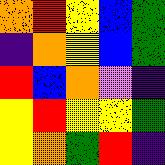[["orange", "red", "yellow", "blue", "green"], ["indigo", "orange", "yellow", "blue", "green"], ["red", "blue", "orange", "violet", "indigo"], ["yellow", "red", "yellow", "yellow", "green"], ["yellow", "orange", "green", "red", "indigo"]]